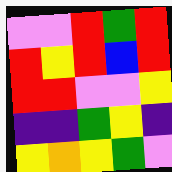[["violet", "violet", "red", "green", "red"], ["red", "yellow", "red", "blue", "red"], ["red", "red", "violet", "violet", "yellow"], ["indigo", "indigo", "green", "yellow", "indigo"], ["yellow", "orange", "yellow", "green", "violet"]]